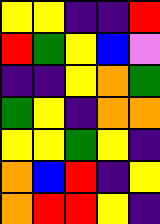[["yellow", "yellow", "indigo", "indigo", "red"], ["red", "green", "yellow", "blue", "violet"], ["indigo", "indigo", "yellow", "orange", "green"], ["green", "yellow", "indigo", "orange", "orange"], ["yellow", "yellow", "green", "yellow", "indigo"], ["orange", "blue", "red", "indigo", "yellow"], ["orange", "red", "red", "yellow", "indigo"]]